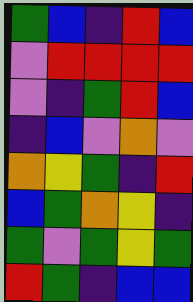[["green", "blue", "indigo", "red", "blue"], ["violet", "red", "red", "red", "red"], ["violet", "indigo", "green", "red", "blue"], ["indigo", "blue", "violet", "orange", "violet"], ["orange", "yellow", "green", "indigo", "red"], ["blue", "green", "orange", "yellow", "indigo"], ["green", "violet", "green", "yellow", "green"], ["red", "green", "indigo", "blue", "blue"]]